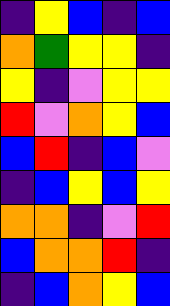[["indigo", "yellow", "blue", "indigo", "blue"], ["orange", "green", "yellow", "yellow", "indigo"], ["yellow", "indigo", "violet", "yellow", "yellow"], ["red", "violet", "orange", "yellow", "blue"], ["blue", "red", "indigo", "blue", "violet"], ["indigo", "blue", "yellow", "blue", "yellow"], ["orange", "orange", "indigo", "violet", "red"], ["blue", "orange", "orange", "red", "indigo"], ["indigo", "blue", "orange", "yellow", "blue"]]